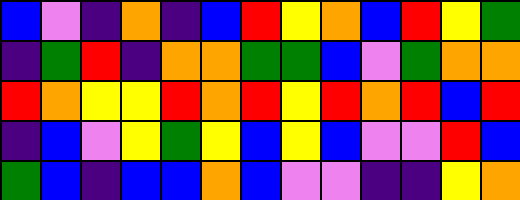[["blue", "violet", "indigo", "orange", "indigo", "blue", "red", "yellow", "orange", "blue", "red", "yellow", "green"], ["indigo", "green", "red", "indigo", "orange", "orange", "green", "green", "blue", "violet", "green", "orange", "orange"], ["red", "orange", "yellow", "yellow", "red", "orange", "red", "yellow", "red", "orange", "red", "blue", "red"], ["indigo", "blue", "violet", "yellow", "green", "yellow", "blue", "yellow", "blue", "violet", "violet", "red", "blue"], ["green", "blue", "indigo", "blue", "blue", "orange", "blue", "violet", "violet", "indigo", "indigo", "yellow", "orange"]]